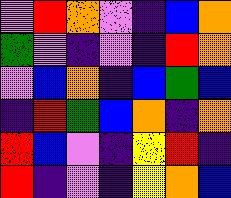[["violet", "red", "orange", "violet", "indigo", "blue", "orange"], ["green", "violet", "indigo", "violet", "indigo", "red", "orange"], ["violet", "blue", "orange", "indigo", "blue", "green", "blue"], ["indigo", "red", "green", "blue", "orange", "indigo", "orange"], ["red", "blue", "violet", "indigo", "yellow", "red", "indigo"], ["red", "indigo", "violet", "indigo", "yellow", "orange", "blue"]]